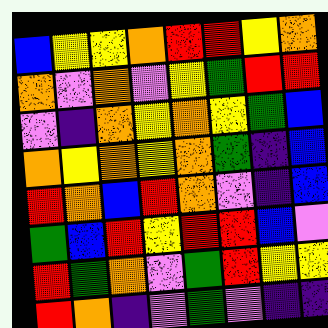[["blue", "yellow", "yellow", "orange", "red", "red", "yellow", "orange"], ["orange", "violet", "orange", "violet", "yellow", "green", "red", "red"], ["violet", "indigo", "orange", "yellow", "orange", "yellow", "green", "blue"], ["orange", "yellow", "orange", "yellow", "orange", "green", "indigo", "blue"], ["red", "orange", "blue", "red", "orange", "violet", "indigo", "blue"], ["green", "blue", "red", "yellow", "red", "red", "blue", "violet"], ["red", "green", "orange", "violet", "green", "red", "yellow", "yellow"], ["red", "orange", "indigo", "violet", "green", "violet", "indigo", "indigo"]]